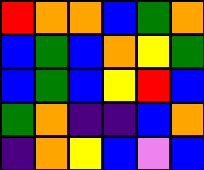[["red", "orange", "orange", "blue", "green", "orange"], ["blue", "green", "blue", "orange", "yellow", "green"], ["blue", "green", "blue", "yellow", "red", "blue"], ["green", "orange", "indigo", "indigo", "blue", "orange"], ["indigo", "orange", "yellow", "blue", "violet", "blue"]]